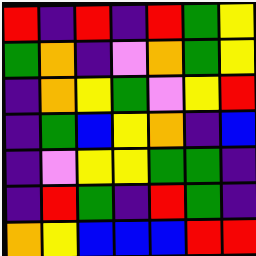[["red", "indigo", "red", "indigo", "red", "green", "yellow"], ["green", "orange", "indigo", "violet", "orange", "green", "yellow"], ["indigo", "orange", "yellow", "green", "violet", "yellow", "red"], ["indigo", "green", "blue", "yellow", "orange", "indigo", "blue"], ["indigo", "violet", "yellow", "yellow", "green", "green", "indigo"], ["indigo", "red", "green", "indigo", "red", "green", "indigo"], ["orange", "yellow", "blue", "blue", "blue", "red", "red"]]